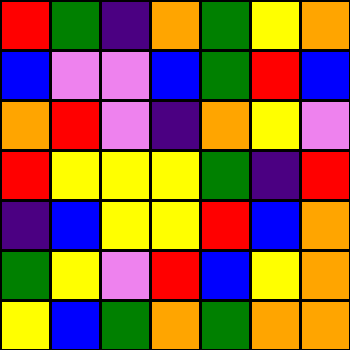[["red", "green", "indigo", "orange", "green", "yellow", "orange"], ["blue", "violet", "violet", "blue", "green", "red", "blue"], ["orange", "red", "violet", "indigo", "orange", "yellow", "violet"], ["red", "yellow", "yellow", "yellow", "green", "indigo", "red"], ["indigo", "blue", "yellow", "yellow", "red", "blue", "orange"], ["green", "yellow", "violet", "red", "blue", "yellow", "orange"], ["yellow", "blue", "green", "orange", "green", "orange", "orange"]]